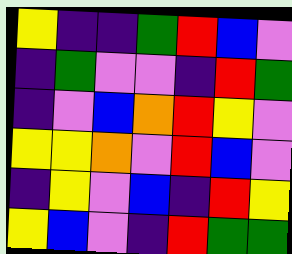[["yellow", "indigo", "indigo", "green", "red", "blue", "violet"], ["indigo", "green", "violet", "violet", "indigo", "red", "green"], ["indigo", "violet", "blue", "orange", "red", "yellow", "violet"], ["yellow", "yellow", "orange", "violet", "red", "blue", "violet"], ["indigo", "yellow", "violet", "blue", "indigo", "red", "yellow"], ["yellow", "blue", "violet", "indigo", "red", "green", "green"]]